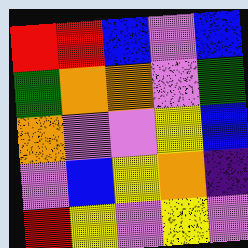[["red", "red", "blue", "violet", "blue"], ["green", "orange", "orange", "violet", "green"], ["orange", "violet", "violet", "yellow", "blue"], ["violet", "blue", "yellow", "orange", "indigo"], ["red", "yellow", "violet", "yellow", "violet"]]